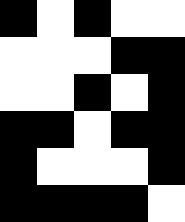[["black", "white", "black", "white", "white"], ["white", "white", "white", "black", "black"], ["white", "white", "black", "white", "black"], ["black", "black", "white", "black", "black"], ["black", "white", "white", "white", "black"], ["black", "black", "black", "black", "white"]]